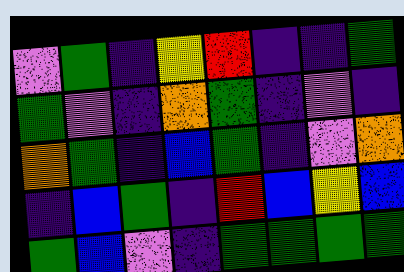[["violet", "green", "indigo", "yellow", "red", "indigo", "indigo", "green"], ["green", "violet", "indigo", "orange", "green", "indigo", "violet", "indigo"], ["orange", "green", "indigo", "blue", "green", "indigo", "violet", "orange"], ["indigo", "blue", "green", "indigo", "red", "blue", "yellow", "blue"], ["green", "blue", "violet", "indigo", "green", "green", "green", "green"]]